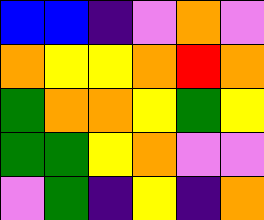[["blue", "blue", "indigo", "violet", "orange", "violet"], ["orange", "yellow", "yellow", "orange", "red", "orange"], ["green", "orange", "orange", "yellow", "green", "yellow"], ["green", "green", "yellow", "orange", "violet", "violet"], ["violet", "green", "indigo", "yellow", "indigo", "orange"]]